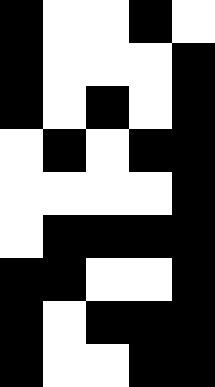[["black", "white", "white", "black", "white"], ["black", "white", "white", "white", "black"], ["black", "white", "black", "white", "black"], ["white", "black", "white", "black", "black"], ["white", "white", "white", "white", "black"], ["white", "black", "black", "black", "black"], ["black", "black", "white", "white", "black"], ["black", "white", "black", "black", "black"], ["black", "white", "white", "black", "black"]]